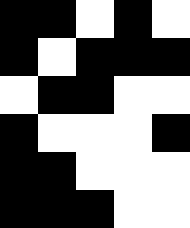[["black", "black", "white", "black", "white"], ["black", "white", "black", "black", "black"], ["white", "black", "black", "white", "white"], ["black", "white", "white", "white", "black"], ["black", "black", "white", "white", "white"], ["black", "black", "black", "white", "white"]]